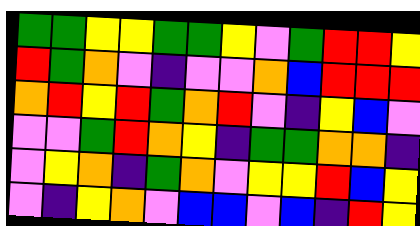[["green", "green", "yellow", "yellow", "green", "green", "yellow", "violet", "green", "red", "red", "yellow"], ["red", "green", "orange", "violet", "indigo", "violet", "violet", "orange", "blue", "red", "red", "red"], ["orange", "red", "yellow", "red", "green", "orange", "red", "violet", "indigo", "yellow", "blue", "violet"], ["violet", "violet", "green", "red", "orange", "yellow", "indigo", "green", "green", "orange", "orange", "indigo"], ["violet", "yellow", "orange", "indigo", "green", "orange", "violet", "yellow", "yellow", "red", "blue", "yellow"], ["violet", "indigo", "yellow", "orange", "violet", "blue", "blue", "violet", "blue", "indigo", "red", "yellow"]]